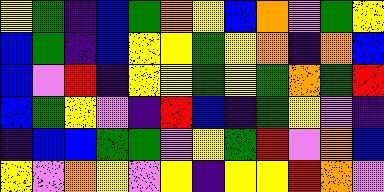[["yellow", "green", "indigo", "blue", "green", "orange", "yellow", "blue", "orange", "violet", "green", "yellow"], ["blue", "green", "indigo", "blue", "yellow", "yellow", "green", "yellow", "orange", "indigo", "orange", "blue"], ["blue", "violet", "red", "indigo", "yellow", "yellow", "green", "yellow", "green", "orange", "green", "red"], ["blue", "green", "yellow", "violet", "indigo", "red", "blue", "indigo", "green", "yellow", "violet", "indigo"], ["indigo", "blue", "blue", "green", "green", "violet", "yellow", "green", "red", "violet", "orange", "blue"], ["yellow", "violet", "orange", "yellow", "violet", "yellow", "indigo", "yellow", "yellow", "red", "orange", "violet"]]